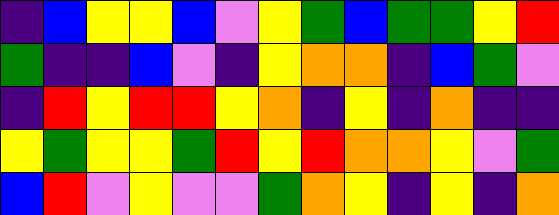[["indigo", "blue", "yellow", "yellow", "blue", "violet", "yellow", "green", "blue", "green", "green", "yellow", "red"], ["green", "indigo", "indigo", "blue", "violet", "indigo", "yellow", "orange", "orange", "indigo", "blue", "green", "violet"], ["indigo", "red", "yellow", "red", "red", "yellow", "orange", "indigo", "yellow", "indigo", "orange", "indigo", "indigo"], ["yellow", "green", "yellow", "yellow", "green", "red", "yellow", "red", "orange", "orange", "yellow", "violet", "green"], ["blue", "red", "violet", "yellow", "violet", "violet", "green", "orange", "yellow", "indigo", "yellow", "indigo", "orange"]]